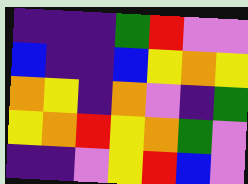[["indigo", "indigo", "indigo", "green", "red", "violet", "violet"], ["blue", "indigo", "indigo", "blue", "yellow", "orange", "yellow"], ["orange", "yellow", "indigo", "orange", "violet", "indigo", "green"], ["yellow", "orange", "red", "yellow", "orange", "green", "violet"], ["indigo", "indigo", "violet", "yellow", "red", "blue", "violet"]]